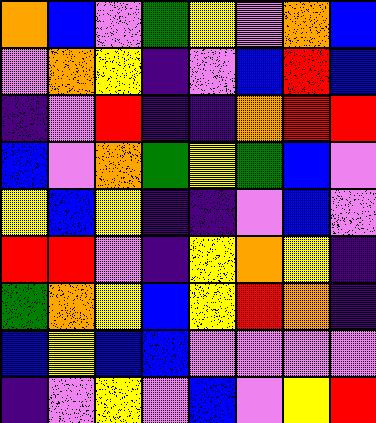[["orange", "blue", "violet", "green", "yellow", "violet", "orange", "blue"], ["violet", "orange", "yellow", "indigo", "violet", "blue", "red", "blue"], ["indigo", "violet", "red", "indigo", "indigo", "orange", "red", "red"], ["blue", "violet", "orange", "green", "yellow", "green", "blue", "violet"], ["yellow", "blue", "yellow", "indigo", "indigo", "violet", "blue", "violet"], ["red", "red", "violet", "indigo", "yellow", "orange", "yellow", "indigo"], ["green", "orange", "yellow", "blue", "yellow", "red", "orange", "indigo"], ["blue", "yellow", "blue", "blue", "violet", "violet", "violet", "violet"], ["indigo", "violet", "yellow", "violet", "blue", "violet", "yellow", "red"]]